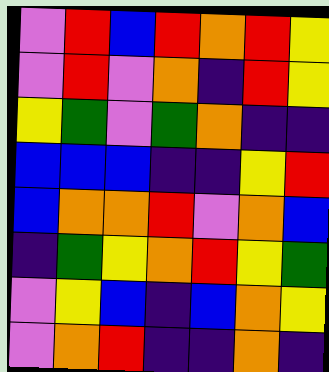[["violet", "red", "blue", "red", "orange", "red", "yellow"], ["violet", "red", "violet", "orange", "indigo", "red", "yellow"], ["yellow", "green", "violet", "green", "orange", "indigo", "indigo"], ["blue", "blue", "blue", "indigo", "indigo", "yellow", "red"], ["blue", "orange", "orange", "red", "violet", "orange", "blue"], ["indigo", "green", "yellow", "orange", "red", "yellow", "green"], ["violet", "yellow", "blue", "indigo", "blue", "orange", "yellow"], ["violet", "orange", "red", "indigo", "indigo", "orange", "indigo"]]